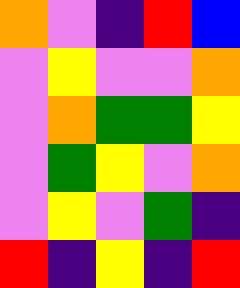[["orange", "violet", "indigo", "red", "blue"], ["violet", "yellow", "violet", "violet", "orange"], ["violet", "orange", "green", "green", "yellow"], ["violet", "green", "yellow", "violet", "orange"], ["violet", "yellow", "violet", "green", "indigo"], ["red", "indigo", "yellow", "indigo", "red"]]